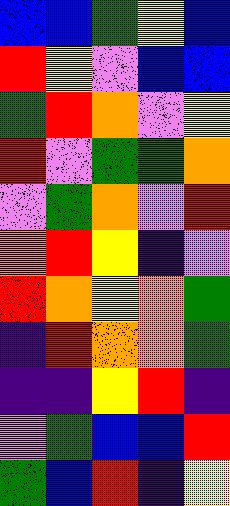[["blue", "blue", "green", "yellow", "blue"], ["red", "yellow", "violet", "blue", "blue"], ["green", "red", "orange", "violet", "yellow"], ["red", "violet", "green", "green", "orange"], ["violet", "green", "orange", "violet", "red"], ["orange", "red", "yellow", "indigo", "violet"], ["red", "orange", "yellow", "orange", "green"], ["indigo", "red", "orange", "orange", "green"], ["indigo", "indigo", "yellow", "red", "indigo"], ["violet", "green", "blue", "blue", "red"], ["green", "blue", "red", "indigo", "yellow"]]